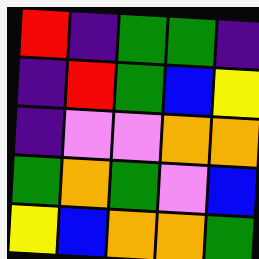[["red", "indigo", "green", "green", "indigo"], ["indigo", "red", "green", "blue", "yellow"], ["indigo", "violet", "violet", "orange", "orange"], ["green", "orange", "green", "violet", "blue"], ["yellow", "blue", "orange", "orange", "green"]]